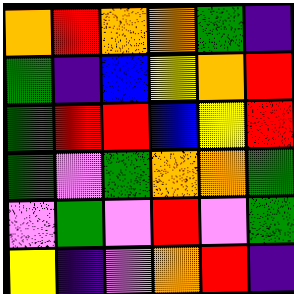[["orange", "red", "orange", "orange", "green", "indigo"], ["green", "indigo", "blue", "yellow", "orange", "red"], ["green", "red", "red", "blue", "yellow", "red"], ["green", "violet", "green", "orange", "orange", "green"], ["violet", "green", "violet", "red", "violet", "green"], ["yellow", "indigo", "violet", "orange", "red", "indigo"]]